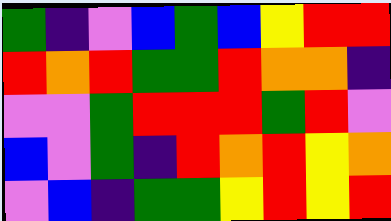[["green", "indigo", "violet", "blue", "green", "blue", "yellow", "red", "red"], ["red", "orange", "red", "green", "green", "red", "orange", "orange", "indigo"], ["violet", "violet", "green", "red", "red", "red", "green", "red", "violet"], ["blue", "violet", "green", "indigo", "red", "orange", "red", "yellow", "orange"], ["violet", "blue", "indigo", "green", "green", "yellow", "red", "yellow", "red"]]